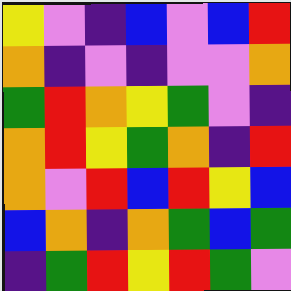[["yellow", "violet", "indigo", "blue", "violet", "blue", "red"], ["orange", "indigo", "violet", "indigo", "violet", "violet", "orange"], ["green", "red", "orange", "yellow", "green", "violet", "indigo"], ["orange", "red", "yellow", "green", "orange", "indigo", "red"], ["orange", "violet", "red", "blue", "red", "yellow", "blue"], ["blue", "orange", "indigo", "orange", "green", "blue", "green"], ["indigo", "green", "red", "yellow", "red", "green", "violet"]]